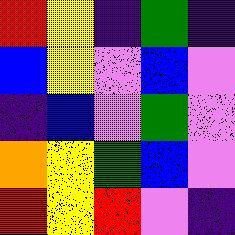[["red", "yellow", "indigo", "green", "indigo"], ["blue", "yellow", "violet", "blue", "violet"], ["indigo", "blue", "violet", "green", "violet"], ["orange", "yellow", "green", "blue", "violet"], ["red", "yellow", "red", "violet", "indigo"]]